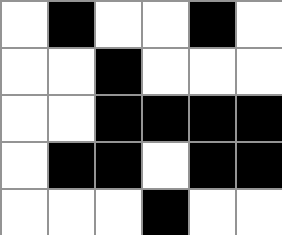[["white", "black", "white", "white", "black", "white"], ["white", "white", "black", "white", "white", "white"], ["white", "white", "black", "black", "black", "black"], ["white", "black", "black", "white", "black", "black"], ["white", "white", "white", "black", "white", "white"]]